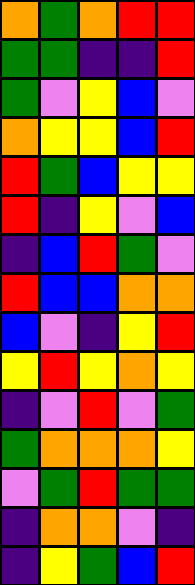[["orange", "green", "orange", "red", "red"], ["green", "green", "indigo", "indigo", "red"], ["green", "violet", "yellow", "blue", "violet"], ["orange", "yellow", "yellow", "blue", "red"], ["red", "green", "blue", "yellow", "yellow"], ["red", "indigo", "yellow", "violet", "blue"], ["indigo", "blue", "red", "green", "violet"], ["red", "blue", "blue", "orange", "orange"], ["blue", "violet", "indigo", "yellow", "red"], ["yellow", "red", "yellow", "orange", "yellow"], ["indigo", "violet", "red", "violet", "green"], ["green", "orange", "orange", "orange", "yellow"], ["violet", "green", "red", "green", "green"], ["indigo", "orange", "orange", "violet", "indigo"], ["indigo", "yellow", "green", "blue", "red"]]